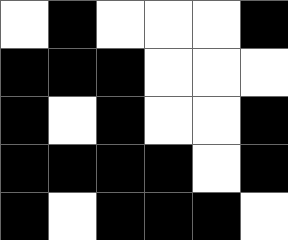[["white", "black", "white", "white", "white", "black"], ["black", "black", "black", "white", "white", "white"], ["black", "white", "black", "white", "white", "black"], ["black", "black", "black", "black", "white", "black"], ["black", "white", "black", "black", "black", "white"]]